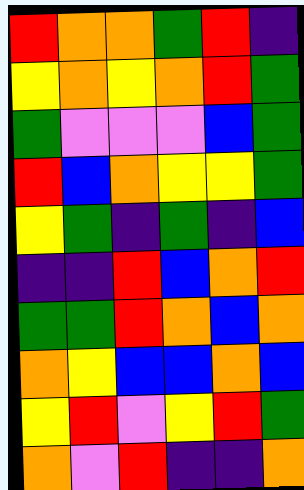[["red", "orange", "orange", "green", "red", "indigo"], ["yellow", "orange", "yellow", "orange", "red", "green"], ["green", "violet", "violet", "violet", "blue", "green"], ["red", "blue", "orange", "yellow", "yellow", "green"], ["yellow", "green", "indigo", "green", "indigo", "blue"], ["indigo", "indigo", "red", "blue", "orange", "red"], ["green", "green", "red", "orange", "blue", "orange"], ["orange", "yellow", "blue", "blue", "orange", "blue"], ["yellow", "red", "violet", "yellow", "red", "green"], ["orange", "violet", "red", "indigo", "indigo", "orange"]]